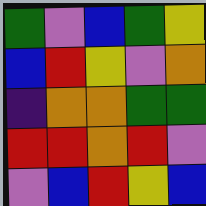[["green", "violet", "blue", "green", "yellow"], ["blue", "red", "yellow", "violet", "orange"], ["indigo", "orange", "orange", "green", "green"], ["red", "red", "orange", "red", "violet"], ["violet", "blue", "red", "yellow", "blue"]]